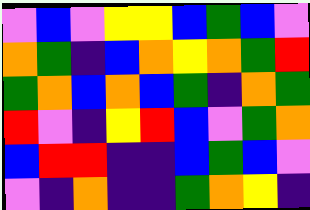[["violet", "blue", "violet", "yellow", "yellow", "blue", "green", "blue", "violet"], ["orange", "green", "indigo", "blue", "orange", "yellow", "orange", "green", "red"], ["green", "orange", "blue", "orange", "blue", "green", "indigo", "orange", "green"], ["red", "violet", "indigo", "yellow", "red", "blue", "violet", "green", "orange"], ["blue", "red", "red", "indigo", "indigo", "blue", "green", "blue", "violet"], ["violet", "indigo", "orange", "indigo", "indigo", "green", "orange", "yellow", "indigo"]]